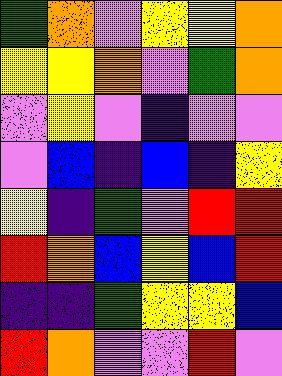[["green", "orange", "violet", "yellow", "yellow", "orange"], ["yellow", "yellow", "orange", "violet", "green", "orange"], ["violet", "yellow", "violet", "indigo", "violet", "violet"], ["violet", "blue", "indigo", "blue", "indigo", "yellow"], ["yellow", "indigo", "green", "violet", "red", "red"], ["red", "orange", "blue", "yellow", "blue", "red"], ["indigo", "indigo", "green", "yellow", "yellow", "blue"], ["red", "orange", "violet", "violet", "red", "violet"]]